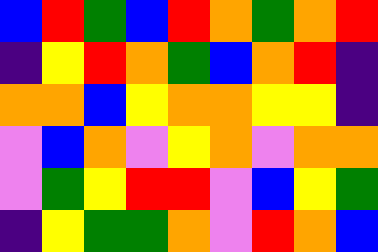[["blue", "red", "green", "blue", "red", "orange", "green", "orange", "red"], ["indigo", "yellow", "red", "orange", "green", "blue", "orange", "red", "indigo"], ["orange", "orange", "blue", "yellow", "orange", "orange", "yellow", "yellow", "indigo"], ["violet", "blue", "orange", "violet", "yellow", "orange", "violet", "orange", "orange"], ["violet", "green", "yellow", "red", "red", "violet", "blue", "yellow", "green"], ["indigo", "yellow", "green", "green", "orange", "violet", "red", "orange", "blue"]]